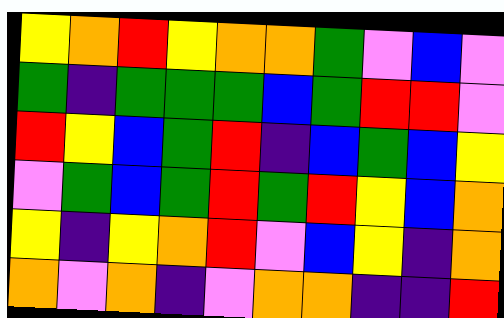[["yellow", "orange", "red", "yellow", "orange", "orange", "green", "violet", "blue", "violet"], ["green", "indigo", "green", "green", "green", "blue", "green", "red", "red", "violet"], ["red", "yellow", "blue", "green", "red", "indigo", "blue", "green", "blue", "yellow"], ["violet", "green", "blue", "green", "red", "green", "red", "yellow", "blue", "orange"], ["yellow", "indigo", "yellow", "orange", "red", "violet", "blue", "yellow", "indigo", "orange"], ["orange", "violet", "orange", "indigo", "violet", "orange", "orange", "indigo", "indigo", "red"]]